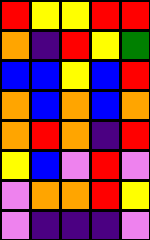[["red", "yellow", "yellow", "red", "red"], ["orange", "indigo", "red", "yellow", "green"], ["blue", "blue", "yellow", "blue", "red"], ["orange", "blue", "orange", "blue", "orange"], ["orange", "red", "orange", "indigo", "red"], ["yellow", "blue", "violet", "red", "violet"], ["violet", "orange", "orange", "red", "yellow"], ["violet", "indigo", "indigo", "indigo", "violet"]]